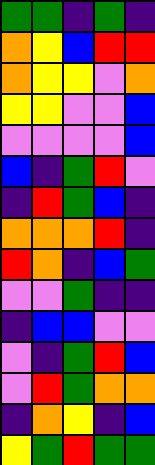[["green", "green", "indigo", "green", "indigo"], ["orange", "yellow", "blue", "red", "red"], ["orange", "yellow", "yellow", "violet", "orange"], ["yellow", "yellow", "violet", "violet", "blue"], ["violet", "violet", "violet", "violet", "blue"], ["blue", "indigo", "green", "red", "violet"], ["indigo", "red", "green", "blue", "indigo"], ["orange", "orange", "orange", "red", "indigo"], ["red", "orange", "indigo", "blue", "green"], ["violet", "violet", "green", "indigo", "indigo"], ["indigo", "blue", "blue", "violet", "violet"], ["violet", "indigo", "green", "red", "blue"], ["violet", "red", "green", "orange", "orange"], ["indigo", "orange", "yellow", "indigo", "blue"], ["yellow", "green", "red", "green", "green"]]